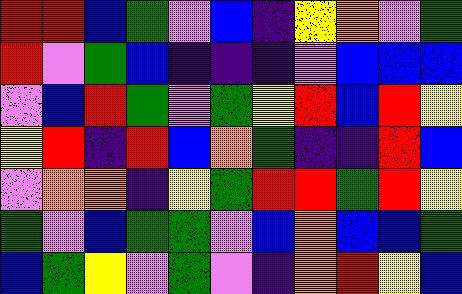[["red", "red", "blue", "green", "violet", "blue", "indigo", "yellow", "orange", "violet", "green"], ["red", "violet", "green", "blue", "indigo", "indigo", "indigo", "violet", "blue", "blue", "blue"], ["violet", "blue", "red", "green", "violet", "green", "yellow", "red", "blue", "red", "yellow"], ["yellow", "red", "indigo", "red", "blue", "orange", "green", "indigo", "indigo", "red", "blue"], ["violet", "orange", "orange", "indigo", "yellow", "green", "red", "red", "green", "red", "yellow"], ["green", "violet", "blue", "green", "green", "violet", "blue", "orange", "blue", "blue", "green"], ["blue", "green", "yellow", "violet", "green", "violet", "indigo", "orange", "red", "yellow", "blue"]]